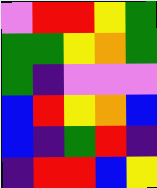[["violet", "red", "red", "yellow", "green"], ["green", "green", "yellow", "orange", "green"], ["green", "indigo", "violet", "violet", "violet"], ["blue", "red", "yellow", "orange", "blue"], ["blue", "indigo", "green", "red", "indigo"], ["indigo", "red", "red", "blue", "yellow"]]